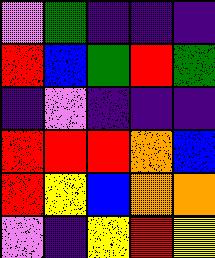[["violet", "green", "indigo", "indigo", "indigo"], ["red", "blue", "green", "red", "green"], ["indigo", "violet", "indigo", "indigo", "indigo"], ["red", "red", "red", "orange", "blue"], ["red", "yellow", "blue", "orange", "orange"], ["violet", "indigo", "yellow", "red", "yellow"]]